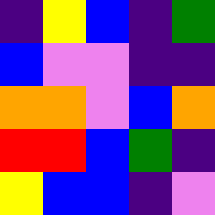[["indigo", "yellow", "blue", "indigo", "green"], ["blue", "violet", "violet", "indigo", "indigo"], ["orange", "orange", "violet", "blue", "orange"], ["red", "red", "blue", "green", "indigo"], ["yellow", "blue", "blue", "indigo", "violet"]]